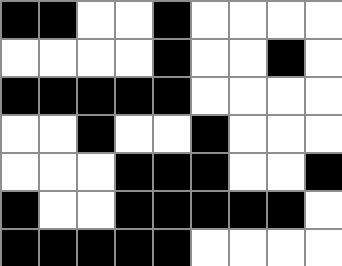[["black", "black", "white", "white", "black", "white", "white", "white", "white"], ["white", "white", "white", "white", "black", "white", "white", "black", "white"], ["black", "black", "black", "black", "black", "white", "white", "white", "white"], ["white", "white", "black", "white", "white", "black", "white", "white", "white"], ["white", "white", "white", "black", "black", "black", "white", "white", "black"], ["black", "white", "white", "black", "black", "black", "black", "black", "white"], ["black", "black", "black", "black", "black", "white", "white", "white", "white"]]